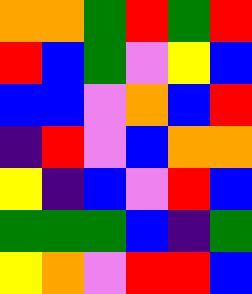[["orange", "orange", "green", "red", "green", "red"], ["red", "blue", "green", "violet", "yellow", "blue"], ["blue", "blue", "violet", "orange", "blue", "red"], ["indigo", "red", "violet", "blue", "orange", "orange"], ["yellow", "indigo", "blue", "violet", "red", "blue"], ["green", "green", "green", "blue", "indigo", "green"], ["yellow", "orange", "violet", "red", "red", "blue"]]